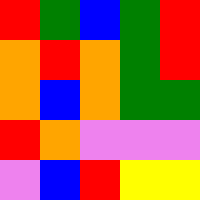[["red", "green", "blue", "green", "red"], ["orange", "red", "orange", "green", "red"], ["orange", "blue", "orange", "green", "green"], ["red", "orange", "violet", "violet", "violet"], ["violet", "blue", "red", "yellow", "yellow"]]